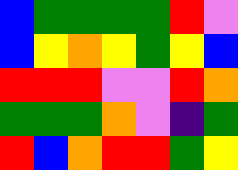[["blue", "green", "green", "green", "green", "red", "violet"], ["blue", "yellow", "orange", "yellow", "green", "yellow", "blue"], ["red", "red", "red", "violet", "violet", "red", "orange"], ["green", "green", "green", "orange", "violet", "indigo", "green"], ["red", "blue", "orange", "red", "red", "green", "yellow"]]